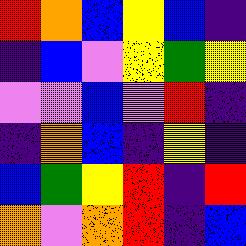[["red", "orange", "blue", "yellow", "blue", "indigo"], ["indigo", "blue", "violet", "yellow", "green", "yellow"], ["violet", "violet", "blue", "violet", "red", "indigo"], ["indigo", "orange", "blue", "indigo", "yellow", "indigo"], ["blue", "green", "yellow", "red", "indigo", "red"], ["orange", "violet", "orange", "red", "indigo", "blue"]]